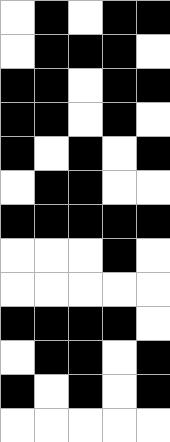[["white", "black", "white", "black", "black"], ["white", "black", "black", "black", "white"], ["black", "black", "white", "black", "black"], ["black", "black", "white", "black", "white"], ["black", "white", "black", "white", "black"], ["white", "black", "black", "white", "white"], ["black", "black", "black", "black", "black"], ["white", "white", "white", "black", "white"], ["white", "white", "white", "white", "white"], ["black", "black", "black", "black", "white"], ["white", "black", "black", "white", "black"], ["black", "white", "black", "white", "black"], ["white", "white", "white", "white", "white"]]